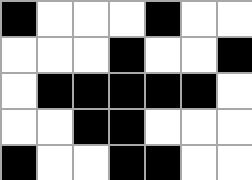[["black", "white", "white", "white", "black", "white", "white"], ["white", "white", "white", "black", "white", "white", "black"], ["white", "black", "black", "black", "black", "black", "white"], ["white", "white", "black", "black", "white", "white", "white"], ["black", "white", "white", "black", "black", "white", "white"]]